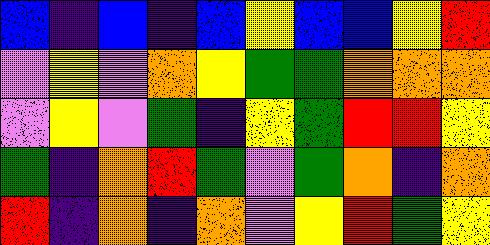[["blue", "indigo", "blue", "indigo", "blue", "yellow", "blue", "blue", "yellow", "red"], ["violet", "yellow", "violet", "orange", "yellow", "green", "green", "orange", "orange", "orange"], ["violet", "yellow", "violet", "green", "indigo", "yellow", "green", "red", "red", "yellow"], ["green", "indigo", "orange", "red", "green", "violet", "green", "orange", "indigo", "orange"], ["red", "indigo", "orange", "indigo", "orange", "violet", "yellow", "red", "green", "yellow"]]